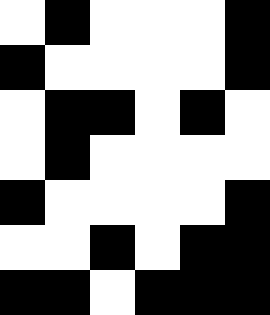[["white", "black", "white", "white", "white", "black"], ["black", "white", "white", "white", "white", "black"], ["white", "black", "black", "white", "black", "white"], ["white", "black", "white", "white", "white", "white"], ["black", "white", "white", "white", "white", "black"], ["white", "white", "black", "white", "black", "black"], ["black", "black", "white", "black", "black", "black"]]